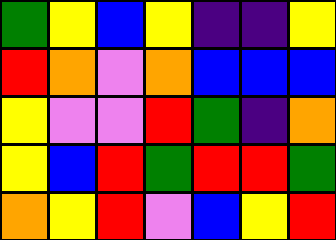[["green", "yellow", "blue", "yellow", "indigo", "indigo", "yellow"], ["red", "orange", "violet", "orange", "blue", "blue", "blue"], ["yellow", "violet", "violet", "red", "green", "indigo", "orange"], ["yellow", "blue", "red", "green", "red", "red", "green"], ["orange", "yellow", "red", "violet", "blue", "yellow", "red"]]